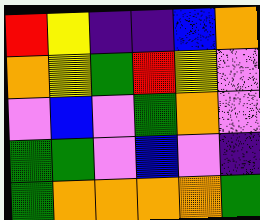[["red", "yellow", "indigo", "indigo", "blue", "orange"], ["orange", "yellow", "green", "red", "yellow", "violet"], ["violet", "blue", "violet", "green", "orange", "violet"], ["green", "green", "violet", "blue", "violet", "indigo"], ["green", "orange", "orange", "orange", "orange", "green"]]